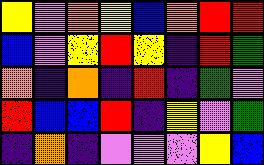[["yellow", "violet", "orange", "yellow", "blue", "orange", "red", "red"], ["blue", "violet", "yellow", "red", "yellow", "indigo", "red", "green"], ["orange", "indigo", "orange", "indigo", "red", "indigo", "green", "violet"], ["red", "blue", "blue", "red", "indigo", "yellow", "violet", "green"], ["indigo", "orange", "indigo", "violet", "violet", "violet", "yellow", "blue"]]